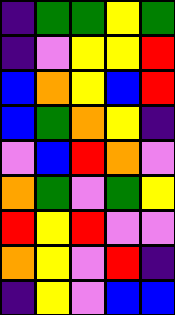[["indigo", "green", "green", "yellow", "green"], ["indigo", "violet", "yellow", "yellow", "red"], ["blue", "orange", "yellow", "blue", "red"], ["blue", "green", "orange", "yellow", "indigo"], ["violet", "blue", "red", "orange", "violet"], ["orange", "green", "violet", "green", "yellow"], ["red", "yellow", "red", "violet", "violet"], ["orange", "yellow", "violet", "red", "indigo"], ["indigo", "yellow", "violet", "blue", "blue"]]